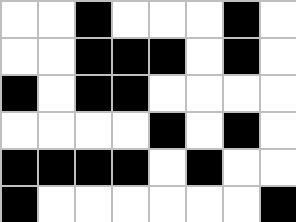[["white", "white", "black", "white", "white", "white", "black", "white"], ["white", "white", "black", "black", "black", "white", "black", "white"], ["black", "white", "black", "black", "white", "white", "white", "white"], ["white", "white", "white", "white", "black", "white", "black", "white"], ["black", "black", "black", "black", "white", "black", "white", "white"], ["black", "white", "white", "white", "white", "white", "white", "black"]]